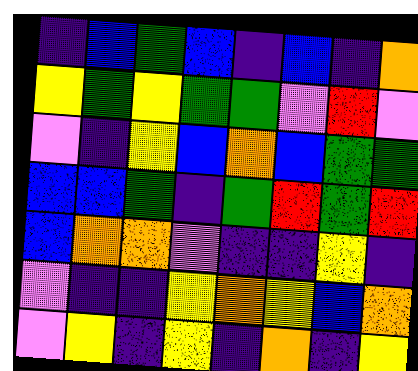[["indigo", "blue", "green", "blue", "indigo", "blue", "indigo", "orange"], ["yellow", "green", "yellow", "green", "green", "violet", "red", "violet"], ["violet", "indigo", "yellow", "blue", "orange", "blue", "green", "green"], ["blue", "blue", "green", "indigo", "green", "red", "green", "red"], ["blue", "orange", "orange", "violet", "indigo", "indigo", "yellow", "indigo"], ["violet", "indigo", "indigo", "yellow", "orange", "yellow", "blue", "orange"], ["violet", "yellow", "indigo", "yellow", "indigo", "orange", "indigo", "yellow"]]